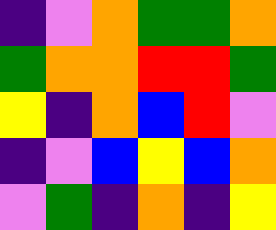[["indigo", "violet", "orange", "green", "green", "orange"], ["green", "orange", "orange", "red", "red", "green"], ["yellow", "indigo", "orange", "blue", "red", "violet"], ["indigo", "violet", "blue", "yellow", "blue", "orange"], ["violet", "green", "indigo", "orange", "indigo", "yellow"]]